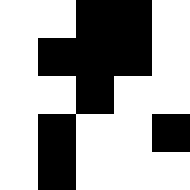[["white", "white", "black", "black", "white"], ["white", "black", "black", "black", "white"], ["white", "white", "black", "white", "white"], ["white", "black", "white", "white", "black"], ["white", "black", "white", "white", "white"]]